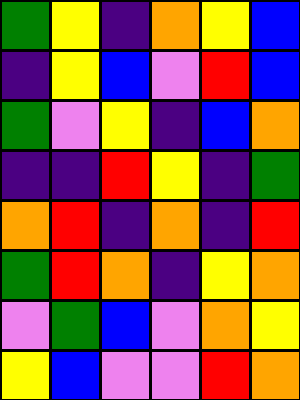[["green", "yellow", "indigo", "orange", "yellow", "blue"], ["indigo", "yellow", "blue", "violet", "red", "blue"], ["green", "violet", "yellow", "indigo", "blue", "orange"], ["indigo", "indigo", "red", "yellow", "indigo", "green"], ["orange", "red", "indigo", "orange", "indigo", "red"], ["green", "red", "orange", "indigo", "yellow", "orange"], ["violet", "green", "blue", "violet", "orange", "yellow"], ["yellow", "blue", "violet", "violet", "red", "orange"]]